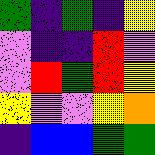[["green", "indigo", "green", "indigo", "yellow"], ["violet", "indigo", "indigo", "red", "violet"], ["violet", "red", "green", "red", "yellow"], ["yellow", "violet", "violet", "yellow", "orange"], ["indigo", "blue", "blue", "green", "green"]]